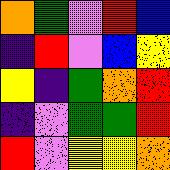[["orange", "green", "violet", "red", "blue"], ["indigo", "red", "violet", "blue", "yellow"], ["yellow", "indigo", "green", "orange", "red"], ["indigo", "violet", "green", "green", "red"], ["red", "violet", "yellow", "yellow", "orange"]]